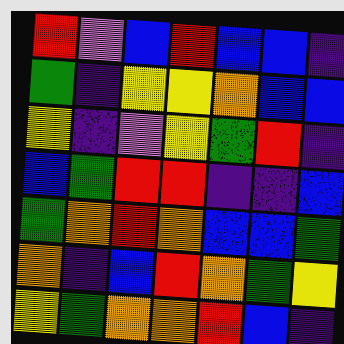[["red", "violet", "blue", "red", "blue", "blue", "indigo"], ["green", "indigo", "yellow", "yellow", "orange", "blue", "blue"], ["yellow", "indigo", "violet", "yellow", "green", "red", "indigo"], ["blue", "green", "red", "red", "indigo", "indigo", "blue"], ["green", "orange", "red", "orange", "blue", "blue", "green"], ["orange", "indigo", "blue", "red", "orange", "green", "yellow"], ["yellow", "green", "orange", "orange", "red", "blue", "indigo"]]